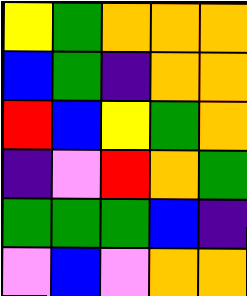[["yellow", "green", "orange", "orange", "orange"], ["blue", "green", "indigo", "orange", "orange"], ["red", "blue", "yellow", "green", "orange"], ["indigo", "violet", "red", "orange", "green"], ["green", "green", "green", "blue", "indigo"], ["violet", "blue", "violet", "orange", "orange"]]